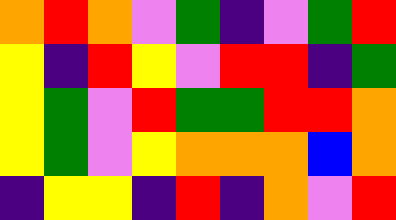[["orange", "red", "orange", "violet", "green", "indigo", "violet", "green", "red"], ["yellow", "indigo", "red", "yellow", "violet", "red", "red", "indigo", "green"], ["yellow", "green", "violet", "red", "green", "green", "red", "red", "orange"], ["yellow", "green", "violet", "yellow", "orange", "orange", "orange", "blue", "orange"], ["indigo", "yellow", "yellow", "indigo", "red", "indigo", "orange", "violet", "red"]]